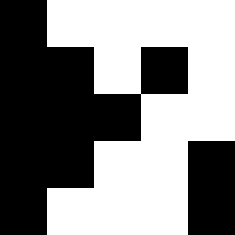[["black", "white", "white", "white", "white"], ["black", "black", "white", "black", "white"], ["black", "black", "black", "white", "white"], ["black", "black", "white", "white", "black"], ["black", "white", "white", "white", "black"]]